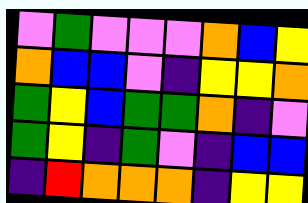[["violet", "green", "violet", "violet", "violet", "orange", "blue", "yellow"], ["orange", "blue", "blue", "violet", "indigo", "yellow", "yellow", "orange"], ["green", "yellow", "blue", "green", "green", "orange", "indigo", "violet"], ["green", "yellow", "indigo", "green", "violet", "indigo", "blue", "blue"], ["indigo", "red", "orange", "orange", "orange", "indigo", "yellow", "yellow"]]